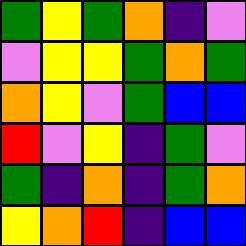[["green", "yellow", "green", "orange", "indigo", "violet"], ["violet", "yellow", "yellow", "green", "orange", "green"], ["orange", "yellow", "violet", "green", "blue", "blue"], ["red", "violet", "yellow", "indigo", "green", "violet"], ["green", "indigo", "orange", "indigo", "green", "orange"], ["yellow", "orange", "red", "indigo", "blue", "blue"]]